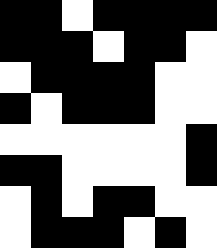[["black", "black", "white", "black", "black", "black", "black"], ["black", "black", "black", "white", "black", "black", "white"], ["white", "black", "black", "black", "black", "white", "white"], ["black", "white", "black", "black", "black", "white", "white"], ["white", "white", "white", "white", "white", "white", "black"], ["black", "black", "white", "white", "white", "white", "black"], ["white", "black", "white", "black", "black", "white", "white"], ["white", "black", "black", "black", "white", "black", "white"]]